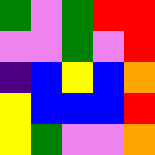[["green", "violet", "green", "red", "red"], ["violet", "violet", "green", "violet", "red"], ["indigo", "blue", "yellow", "blue", "orange"], ["yellow", "blue", "blue", "blue", "red"], ["yellow", "green", "violet", "violet", "orange"]]